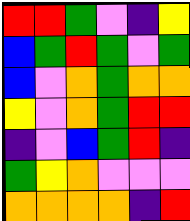[["red", "red", "green", "violet", "indigo", "yellow"], ["blue", "green", "red", "green", "violet", "green"], ["blue", "violet", "orange", "green", "orange", "orange"], ["yellow", "violet", "orange", "green", "red", "red"], ["indigo", "violet", "blue", "green", "red", "indigo"], ["green", "yellow", "orange", "violet", "violet", "violet"], ["orange", "orange", "orange", "orange", "indigo", "red"]]